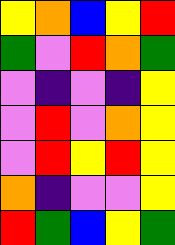[["yellow", "orange", "blue", "yellow", "red"], ["green", "violet", "red", "orange", "green"], ["violet", "indigo", "violet", "indigo", "yellow"], ["violet", "red", "violet", "orange", "yellow"], ["violet", "red", "yellow", "red", "yellow"], ["orange", "indigo", "violet", "violet", "yellow"], ["red", "green", "blue", "yellow", "green"]]